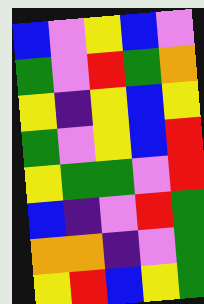[["blue", "violet", "yellow", "blue", "violet"], ["green", "violet", "red", "green", "orange"], ["yellow", "indigo", "yellow", "blue", "yellow"], ["green", "violet", "yellow", "blue", "red"], ["yellow", "green", "green", "violet", "red"], ["blue", "indigo", "violet", "red", "green"], ["orange", "orange", "indigo", "violet", "green"], ["yellow", "red", "blue", "yellow", "green"]]